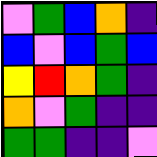[["violet", "green", "blue", "orange", "indigo"], ["blue", "violet", "blue", "green", "blue"], ["yellow", "red", "orange", "green", "indigo"], ["orange", "violet", "green", "indigo", "indigo"], ["green", "green", "indigo", "indigo", "violet"]]